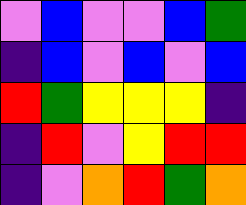[["violet", "blue", "violet", "violet", "blue", "green"], ["indigo", "blue", "violet", "blue", "violet", "blue"], ["red", "green", "yellow", "yellow", "yellow", "indigo"], ["indigo", "red", "violet", "yellow", "red", "red"], ["indigo", "violet", "orange", "red", "green", "orange"]]